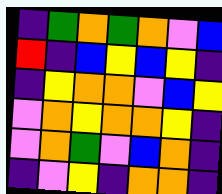[["indigo", "green", "orange", "green", "orange", "violet", "blue"], ["red", "indigo", "blue", "yellow", "blue", "yellow", "indigo"], ["indigo", "yellow", "orange", "orange", "violet", "blue", "yellow"], ["violet", "orange", "yellow", "orange", "orange", "yellow", "indigo"], ["violet", "orange", "green", "violet", "blue", "orange", "indigo"], ["indigo", "violet", "yellow", "indigo", "orange", "orange", "indigo"]]